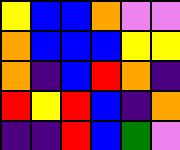[["yellow", "blue", "blue", "orange", "violet", "violet"], ["orange", "blue", "blue", "blue", "yellow", "yellow"], ["orange", "indigo", "blue", "red", "orange", "indigo"], ["red", "yellow", "red", "blue", "indigo", "orange"], ["indigo", "indigo", "red", "blue", "green", "violet"]]